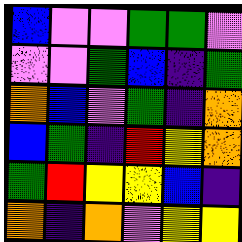[["blue", "violet", "violet", "green", "green", "violet"], ["violet", "violet", "green", "blue", "indigo", "green"], ["orange", "blue", "violet", "green", "indigo", "orange"], ["blue", "green", "indigo", "red", "yellow", "orange"], ["green", "red", "yellow", "yellow", "blue", "indigo"], ["orange", "indigo", "orange", "violet", "yellow", "yellow"]]